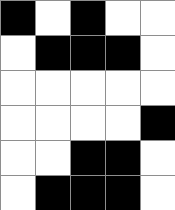[["black", "white", "black", "white", "white"], ["white", "black", "black", "black", "white"], ["white", "white", "white", "white", "white"], ["white", "white", "white", "white", "black"], ["white", "white", "black", "black", "white"], ["white", "black", "black", "black", "white"]]